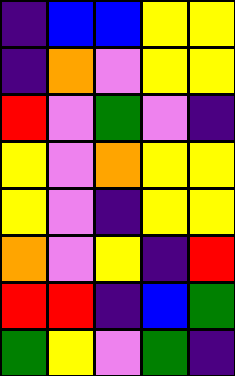[["indigo", "blue", "blue", "yellow", "yellow"], ["indigo", "orange", "violet", "yellow", "yellow"], ["red", "violet", "green", "violet", "indigo"], ["yellow", "violet", "orange", "yellow", "yellow"], ["yellow", "violet", "indigo", "yellow", "yellow"], ["orange", "violet", "yellow", "indigo", "red"], ["red", "red", "indigo", "blue", "green"], ["green", "yellow", "violet", "green", "indigo"]]